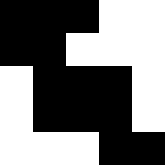[["black", "black", "black", "white", "white"], ["black", "black", "white", "white", "white"], ["white", "black", "black", "black", "white"], ["white", "black", "black", "black", "white"], ["white", "white", "white", "black", "black"]]